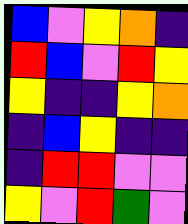[["blue", "violet", "yellow", "orange", "indigo"], ["red", "blue", "violet", "red", "yellow"], ["yellow", "indigo", "indigo", "yellow", "orange"], ["indigo", "blue", "yellow", "indigo", "indigo"], ["indigo", "red", "red", "violet", "violet"], ["yellow", "violet", "red", "green", "violet"]]